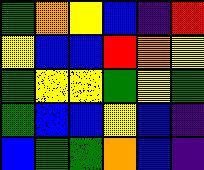[["green", "orange", "yellow", "blue", "indigo", "red"], ["yellow", "blue", "blue", "red", "orange", "yellow"], ["green", "yellow", "yellow", "green", "yellow", "green"], ["green", "blue", "blue", "yellow", "blue", "indigo"], ["blue", "green", "green", "orange", "blue", "indigo"]]